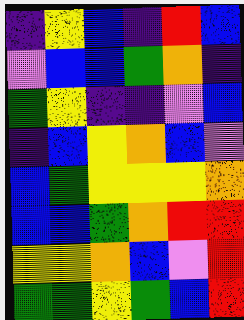[["indigo", "yellow", "blue", "indigo", "red", "blue"], ["violet", "blue", "blue", "green", "orange", "indigo"], ["green", "yellow", "indigo", "indigo", "violet", "blue"], ["indigo", "blue", "yellow", "orange", "blue", "violet"], ["blue", "green", "yellow", "yellow", "yellow", "orange"], ["blue", "blue", "green", "orange", "red", "red"], ["yellow", "yellow", "orange", "blue", "violet", "red"], ["green", "green", "yellow", "green", "blue", "red"]]